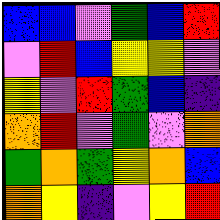[["blue", "blue", "violet", "green", "blue", "red"], ["violet", "red", "blue", "yellow", "yellow", "violet"], ["yellow", "violet", "red", "green", "blue", "indigo"], ["orange", "red", "violet", "green", "violet", "orange"], ["green", "orange", "green", "yellow", "orange", "blue"], ["orange", "yellow", "indigo", "violet", "yellow", "red"]]